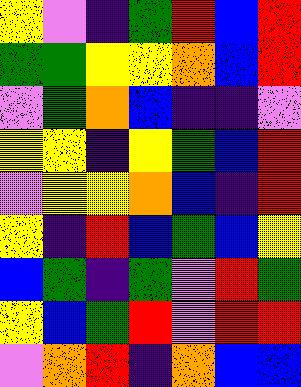[["yellow", "violet", "indigo", "green", "red", "blue", "red"], ["green", "green", "yellow", "yellow", "orange", "blue", "red"], ["violet", "green", "orange", "blue", "indigo", "indigo", "violet"], ["yellow", "yellow", "indigo", "yellow", "green", "blue", "red"], ["violet", "yellow", "yellow", "orange", "blue", "indigo", "red"], ["yellow", "indigo", "red", "blue", "green", "blue", "yellow"], ["blue", "green", "indigo", "green", "violet", "red", "green"], ["yellow", "blue", "green", "red", "violet", "red", "red"], ["violet", "orange", "red", "indigo", "orange", "blue", "blue"]]